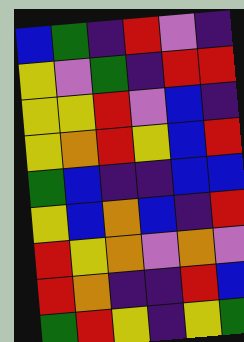[["blue", "green", "indigo", "red", "violet", "indigo"], ["yellow", "violet", "green", "indigo", "red", "red"], ["yellow", "yellow", "red", "violet", "blue", "indigo"], ["yellow", "orange", "red", "yellow", "blue", "red"], ["green", "blue", "indigo", "indigo", "blue", "blue"], ["yellow", "blue", "orange", "blue", "indigo", "red"], ["red", "yellow", "orange", "violet", "orange", "violet"], ["red", "orange", "indigo", "indigo", "red", "blue"], ["green", "red", "yellow", "indigo", "yellow", "green"]]